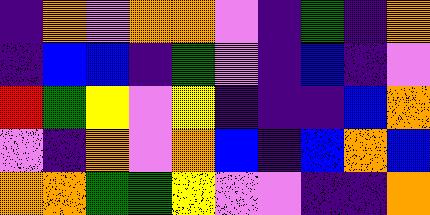[["indigo", "orange", "violet", "orange", "orange", "violet", "indigo", "green", "indigo", "orange"], ["indigo", "blue", "blue", "indigo", "green", "violet", "indigo", "blue", "indigo", "violet"], ["red", "green", "yellow", "violet", "yellow", "indigo", "indigo", "indigo", "blue", "orange"], ["violet", "indigo", "orange", "violet", "orange", "blue", "indigo", "blue", "orange", "blue"], ["orange", "orange", "green", "green", "yellow", "violet", "violet", "indigo", "indigo", "orange"]]